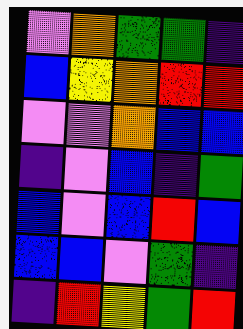[["violet", "orange", "green", "green", "indigo"], ["blue", "yellow", "orange", "red", "red"], ["violet", "violet", "orange", "blue", "blue"], ["indigo", "violet", "blue", "indigo", "green"], ["blue", "violet", "blue", "red", "blue"], ["blue", "blue", "violet", "green", "indigo"], ["indigo", "red", "yellow", "green", "red"]]